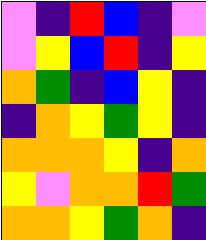[["violet", "indigo", "red", "blue", "indigo", "violet"], ["violet", "yellow", "blue", "red", "indigo", "yellow"], ["orange", "green", "indigo", "blue", "yellow", "indigo"], ["indigo", "orange", "yellow", "green", "yellow", "indigo"], ["orange", "orange", "orange", "yellow", "indigo", "orange"], ["yellow", "violet", "orange", "orange", "red", "green"], ["orange", "orange", "yellow", "green", "orange", "indigo"]]